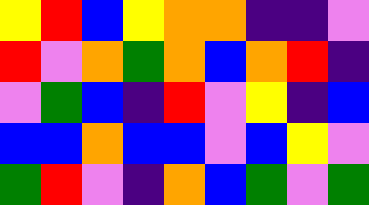[["yellow", "red", "blue", "yellow", "orange", "orange", "indigo", "indigo", "violet"], ["red", "violet", "orange", "green", "orange", "blue", "orange", "red", "indigo"], ["violet", "green", "blue", "indigo", "red", "violet", "yellow", "indigo", "blue"], ["blue", "blue", "orange", "blue", "blue", "violet", "blue", "yellow", "violet"], ["green", "red", "violet", "indigo", "orange", "blue", "green", "violet", "green"]]